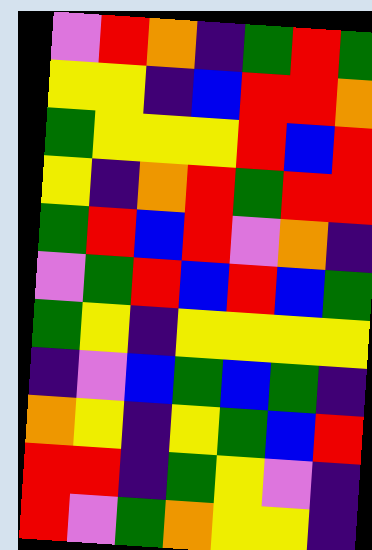[["violet", "red", "orange", "indigo", "green", "red", "green"], ["yellow", "yellow", "indigo", "blue", "red", "red", "orange"], ["green", "yellow", "yellow", "yellow", "red", "blue", "red"], ["yellow", "indigo", "orange", "red", "green", "red", "red"], ["green", "red", "blue", "red", "violet", "orange", "indigo"], ["violet", "green", "red", "blue", "red", "blue", "green"], ["green", "yellow", "indigo", "yellow", "yellow", "yellow", "yellow"], ["indigo", "violet", "blue", "green", "blue", "green", "indigo"], ["orange", "yellow", "indigo", "yellow", "green", "blue", "red"], ["red", "red", "indigo", "green", "yellow", "violet", "indigo"], ["red", "violet", "green", "orange", "yellow", "yellow", "indigo"]]